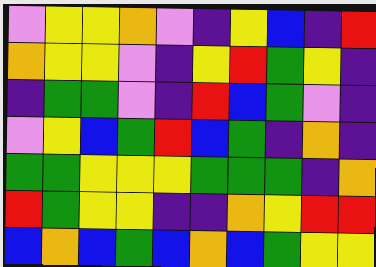[["violet", "yellow", "yellow", "orange", "violet", "indigo", "yellow", "blue", "indigo", "red"], ["orange", "yellow", "yellow", "violet", "indigo", "yellow", "red", "green", "yellow", "indigo"], ["indigo", "green", "green", "violet", "indigo", "red", "blue", "green", "violet", "indigo"], ["violet", "yellow", "blue", "green", "red", "blue", "green", "indigo", "orange", "indigo"], ["green", "green", "yellow", "yellow", "yellow", "green", "green", "green", "indigo", "orange"], ["red", "green", "yellow", "yellow", "indigo", "indigo", "orange", "yellow", "red", "red"], ["blue", "orange", "blue", "green", "blue", "orange", "blue", "green", "yellow", "yellow"]]